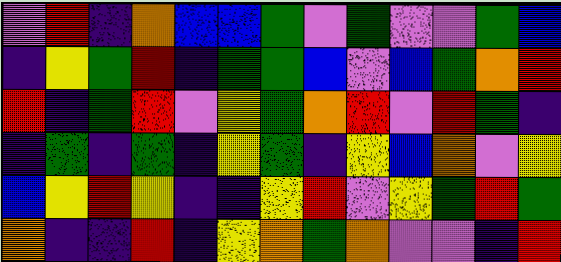[["violet", "red", "indigo", "orange", "blue", "blue", "green", "violet", "green", "violet", "violet", "green", "blue"], ["indigo", "yellow", "green", "red", "indigo", "green", "green", "blue", "violet", "blue", "green", "orange", "red"], ["red", "indigo", "green", "red", "violet", "yellow", "green", "orange", "red", "violet", "red", "green", "indigo"], ["indigo", "green", "indigo", "green", "indigo", "yellow", "green", "indigo", "yellow", "blue", "orange", "violet", "yellow"], ["blue", "yellow", "red", "yellow", "indigo", "indigo", "yellow", "red", "violet", "yellow", "green", "red", "green"], ["orange", "indigo", "indigo", "red", "indigo", "yellow", "orange", "green", "orange", "violet", "violet", "indigo", "red"]]